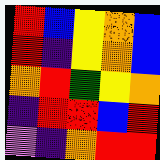[["red", "blue", "yellow", "orange", "blue"], ["red", "indigo", "yellow", "orange", "blue"], ["orange", "red", "green", "yellow", "orange"], ["indigo", "red", "red", "blue", "red"], ["violet", "indigo", "orange", "red", "red"]]